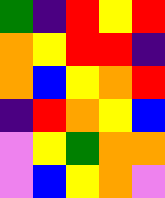[["green", "indigo", "red", "yellow", "red"], ["orange", "yellow", "red", "red", "indigo"], ["orange", "blue", "yellow", "orange", "red"], ["indigo", "red", "orange", "yellow", "blue"], ["violet", "yellow", "green", "orange", "orange"], ["violet", "blue", "yellow", "orange", "violet"]]